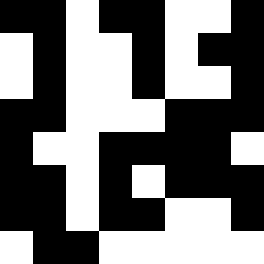[["black", "black", "white", "black", "black", "white", "white", "black"], ["white", "black", "white", "white", "black", "white", "black", "black"], ["white", "black", "white", "white", "black", "white", "white", "black"], ["black", "black", "white", "white", "white", "black", "black", "black"], ["black", "white", "white", "black", "black", "black", "black", "white"], ["black", "black", "white", "black", "white", "black", "black", "black"], ["black", "black", "white", "black", "black", "white", "white", "black"], ["white", "black", "black", "white", "white", "white", "white", "white"]]